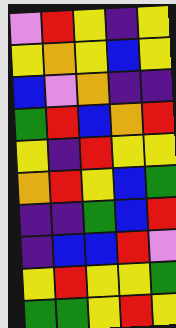[["violet", "red", "yellow", "indigo", "yellow"], ["yellow", "orange", "yellow", "blue", "yellow"], ["blue", "violet", "orange", "indigo", "indigo"], ["green", "red", "blue", "orange", "red"], ["yellow", "indigo", "red", "yellow", "yellow"], ["orange", "red", "yellow", "blue", "green"], ["indigo", "indigo", "green", "blue", "red"], ["indigo", "blue", "blue", "red", "violet"], ["yellow", "red", "yellow", "yellow", "green"], ["green", "green", "yellow", "red", "yellow"]]